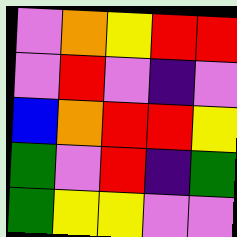[["violet", "orange", "yellow", "red", "red"], ["violet", "red", "violet", "indigo", "violet"], ["blue", "orange", "red", "red", "yellow"], ["green", "violet", "red", "indigo", "green"], ["green", "yellow", "yellow", "violet", "violet"]]